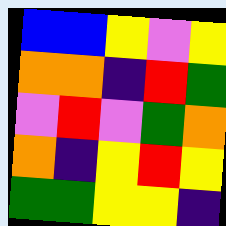[["blue", "blue", "yellow", "violet", "yellow"], ["orange", "orange", "indigo", "red", "green"], ["violet", "red", "violet", "green", "orange"], ["orange", "indigo", "yellow", "red", "yellow"], ["green", "green", "yellow", "yellow", "indigo"]]